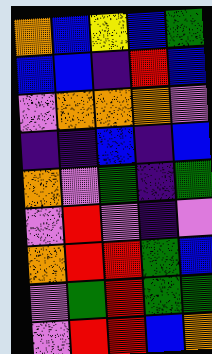[["orange", "blue", "yellow", "blue", "green"], ["blue", "blue", "indigo", "red", "blue"], ["violet", "orange", "orange", "orange", "violet"], ["indigo", "indigo", "blue", "indigo", "blue"], ["orange", "violet", "green", "indigo", "green"], ["violet", "red", "violet", "indigo", "violet"], ["orange", "red", "red", "green", "blue"], ["violet", "green", "red", "green", "green"], ["violet", "red", "red", "blue", "orange"]]